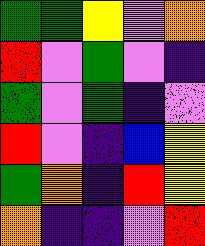[["green", "green", "yellow", "violet", "orange"], ["red", "violet", "green", "violet", "indigo"], ["green", "violet", "green", "indigo", "violet"], ["red", "violet", "indigo", "blue", "yellow"], ["green", "orange", "indigo", "red", "yellow"], ["orange", "indigo", "indigo", "violet", "red"]]